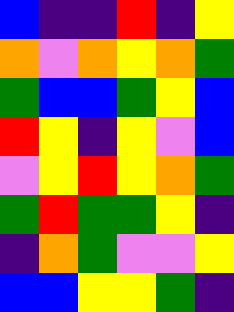[["blue", "indigo", "indigo", "red", "indigo", "yellow"], ["orange", "violet", "orange", "yellow", "orange", "green"], ["green", "blue", "blue", "green", "yellow", "blue"], ["red", "yellow", "indigo", "yellow", "violet", "blue"], ["violet", "yellow", "red", "yellow", "orange", "green"], ["green", "red", "green", "green", "yellow", "indigo"], ["indigo", "orange", "green", "violet", "violet", "yellow"], ["blue", "blue", "yellow", "yellow", "green", "indigo"]]